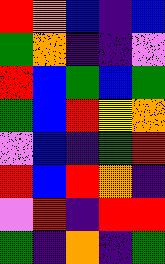[["red", "orange", "blue", "indigo", "blue"], ["green", "orange", "indigo", "indigo", "violet"], ["red", "blue", "green", "blue", "green"], ["green", "blue", "red", "yellow", "orange"], ["violet", "blue", "indigo", "green", "red"], ["red", "blue", "red", "orange", "indigo"], ["violet", "red", "indigo", "red", "red"], ["green", "indigo", "orange", "indigo", "green"]]